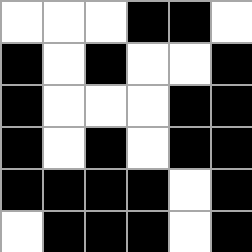[["white", "white", "white", "black", "black", "white"], ["black", "white", "black", "white", "white", "black"], ["black", "white", "white", "white", "black", "black"], ["black", "white", "black", "white", "black", "black"], ["black", "black", "black", "black", "white", "black"], ["white", "black", "black", "black", "white", "black"]]